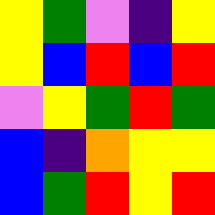[["yellow", "green", "violet", "indigo", "yellow"], ["yellow", "blue", "red", "blue", "red"], ["violet", "yellow", "green", "red", "green"], ["blue", "indigo", "orange", "yellow", "yellow"], ["blue", "green", "red", "yellow", "red"]]